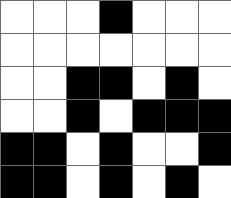[["white", "white", "white", "black", "white", "white", "white"], ["white", "white", "white", "white", "white", "white", "white"], ["white", "white", "black", "black", "white", "black", "white"], ["white", "white", "black", "white", "black", "black", "black"], ["black", "black", "white", "black", "white", "white", "black"], ["black", "black", "white", "black", "white", "black", "white"]]